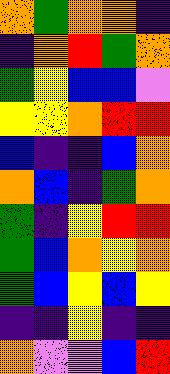[["orange", "green", "orange", "orange", "indigo"], ["indigo", "orange", "red", "green", "orange"], ["green", "yellow", "blue", "blue", "violet"], ["yellow", "yellow", "orange", "red", "red"], ["blue", "indigo", "indigo", "blue", "orange"], ["orange", "blue", "indigo", "green", "orange"], ["green", "indigo", "yellow", "red", "red"], ["green", "blue", "orange", "yellow", "orange"], ["green", "blue", "yellow", "blue", "yellow"], ["indigo", "indigo", "yellow", "indigo", "indigo"], ["orange", "violet", "violet", "blue", "red"]]